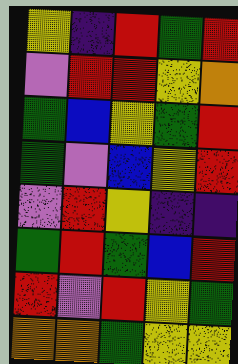[["yellow", "indigo", "red", "green", "red"], ["violet", "red", "red", "yellow", "orange"], ["green", "blue", "yellow", "green", "red"], ["green", "violet", "blue", "yellow", "red"], ["violet", "red", "yellow", "indigo", "indigo"], ["green", "red", "green", "blue", "red"], ["red", "violet", "red", "yellow", "green"], ["orange", "orange", "green", "yellow", "yellow"]]